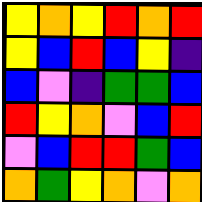[["yellow", "orange", "yellow", "red", "orange", "red"], ["yellow", "blue", "red", "blue", "yellow", "indigo"], ["blue", "violet", "indigo", "green", "green", "blue"], ["red", "yellow", "orange", "violet", "blue", "red"], ["violet", "blue", "red", "red", "green", "blue"], ["orange", "green", "yellow", "orange", "violet", "orange"]]